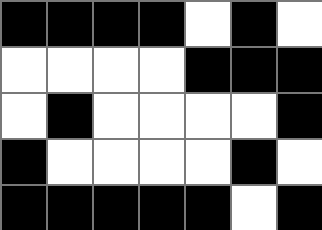[["black", "black", "black", "black", "white", "black", "white"], ["white", "white", "white", "white", "black", "black", "black"], ["white", "black", "white", "white", "white", "white", "black"], ["black", "white", "white", "white", "white", "black", "white"], ["black", "black", "black", "black", "black", "white", "black"]]